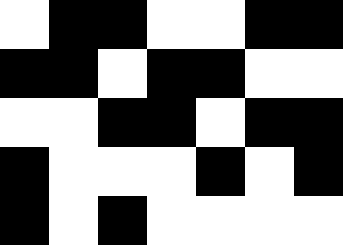[["white", "black", "black", "white", "white", "black", "black"], ["black", "black", "white", "black", "black", "white", "white"], ["white", "white", "black", "black", "white", "black", "black"], ["black", "white", "white", "white", "black", "white", "black"], ["black", "white", "black", "white", "white", "white", "white"]]